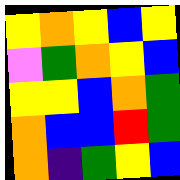[["yellow", "orange", "yellow", "blue", "yellow"], ["violet", "green", "orange", "yellow", "blue"], ["yellow", "yellow", "blue", "orange", "green"], ["orange", "blue", "blue", "red", "green"], ["orange", "indigo", "green", "yellow", "blue"]]